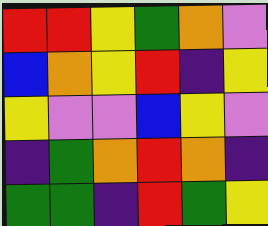[["red", "red", "yellow", "green", "orange", "violet"], ["blue", "orange", "yellow", "red", "indigo", "yellow"], ["yellow", "violet", "violet", "blue", "yellow", "violet"], ["indigo", "green", "orange", "red", "orange", "indigo"], ["green", "green", "indigo", "red", "green", "yellow"]]